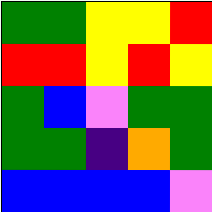[["green", "green", "yellow", "yellow", "red"], ["red", "red", "yellow", "red", "yellow"], ["green", "blue", "violet", "green", "green"], ["green", "green", "indigo", "orange", "green"], ["blue", "blue", "blue", "blue", "violet"]]